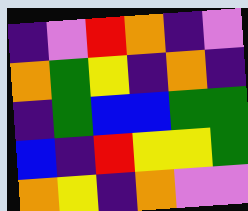[["indigo", "violet", "red", "orange", "indigo", "violet"], ["orange", "green", "yellow", "indigo", "orange", "indigo"], ["indigo", "green", "blue", "blue", "green", "green"], ["blue", "indigo", "red", "yellow", "yellow", "green"], ["orange", "yellow", "indigo", "orange", "violet", "violet"]]